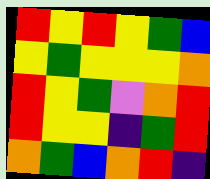[["red", "yellow", "red", "yellow", "green", "blue"], ["yellow", "green", "yellow", "yellow", "yellow", "orange"], ["red", "yellow", "green", "violet", "orange", "red"], ["red", "yellow", "yellow", "indigo", "green", "red"], ["orange", "green", "blue", "orange", "red", "indigo"]]